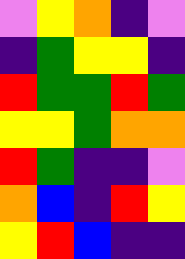[["violet", "yellow", "orange", "indigo", "violet"], ["indigo", "green", "yellow", "yellow", "indigo"], ["red", "green", "green", "red", "green"], ["yellow", "yellow", "green", "orange", "orange"], ["red", "green", "indigo", "indigo", "violet"], ["orange", "blue", "indigo", "red", "yellow"], ["yellow", "red", "blue", "indigo", "indigo"]]